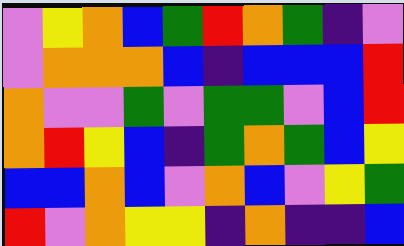[["violet", "yellow", "orange", "blue", "green", "red", "orange", "green", "indigo", "violet"], ["violet", "orange", "orange", "orange", "blue", "indigo", "blue", "blue", "blue", "red"], ["orange", "violet", "violet", "green", "violet", "green", "green", "violet", "blue", "red"], ["orange", "red", "yellow", "blue", "indigo", "green", "orange", "green", "blue", "yellow"], ["blue", "blue", "orange", "blue", "violet", "orange", "blue", "violet", "yellow", "green"], ["red", "violet", "orange", "yellow", "yellow", "indigo", "orange", "indigo", "indigo", "blue"]]